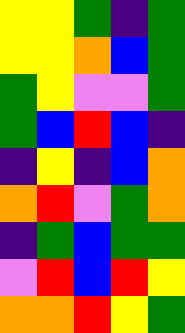[["yellow", "yellow", "green", "indigo", "green"], ["yellow", "yellow", "orange", "blue", "green"], ["green", "yellow", "violet", "violet", "green"], ["green", "blue", "red", "blue", "indigo"], ["indigo", "yellow", "indigo", "blue", "orange"], ["orange", "red", "violet", "green", "orange"], ["indigo", "green", "blue", "green", "green"], ["violet", "red", "blue", "red", "yellow"], ["orange", "orange", "red", "yellow", "green"]]